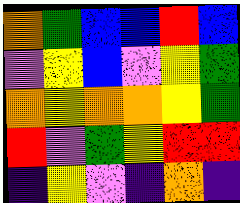[["orange", "green", "blue", "blue", "red", "blue"], ["violet", "yellow", "blue", "violet", "yellow", "green"], ["orange", "yellow", "orange", "orange", "yellow", "green"], ["red", "violet", "green", "yellow", "red", "red"], ["indigo", "yellow", "violet", "indigo", "orange", "indigo"]]